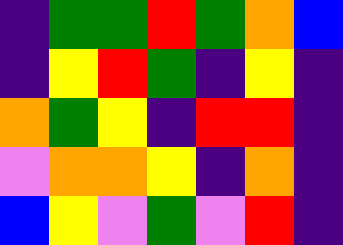[["indigo", "green", "green", "red", "green", "orange", "blue"], ["indigo", "yellow", "red", "green", "indigo", "yellow", "indigo"], ["orange", "green", "yellow", "indigo", "red", "red", "indigo"], ["violet", "orange", "orange", "yellow", "indigo", "orange", "indigo"], ["blue", "yellow", "violet", "green", "violet", "red", "indigo"]]